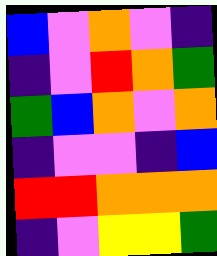[["blue", "violet", "orange", "violet", "indigo"], ["indigo", "violet", "red", "orange", "green"], ["green", "blue", "orange", "violet", "orange"], ["indigo", "violet", "violet", "indigo", "blue"], ["red", "red", "orange", "orange", "orange"], ["indigo", "violet", "yellow", "yellow", "green"]]